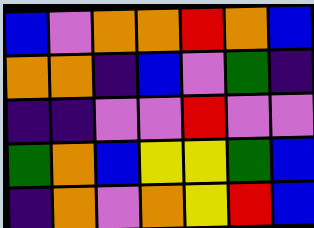[["blue", "violet", "orange", "orange", "red", "orange", "blue"], ["orange", "orange", "indigo", "blue", "violet", "green", "indigo"], ["indigo", "indigo", "violet", "violet", "red", "violet", "violet"], ["green", "orange", "blue", "yellow", "yellow", "green", "blue"], ["indigo", "orange", "violet", "orange", "yellow", "red", "blue"]]